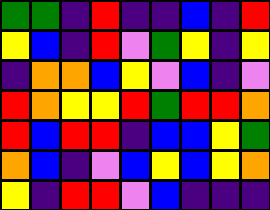[["green", "green", "indigo", "red", "indigo", "indigo", "blue", "indigo", "red"], ["yellow", "blue", "indigo", "red", "violet", "green", "yellow", "indigo", "yellow"], ["indigo", "orange", "orange", "blue", "yellow", "violet", "blue", "indigo", "violet"], ["red", "orange", "yellow", "yellow", "red", "green", "red", "red", "orange"], ["red", "blue", "red", "red", "indigo", "blue", "blue", "yellow", "green"], ["orange", "blue", "indigo", "violet", "blue", "yellow", "blue", "yellow", "orange"], ["yellow", "indigo", "red", "red", "violet", "blue", "indigo", "indigo", "indigo"]]